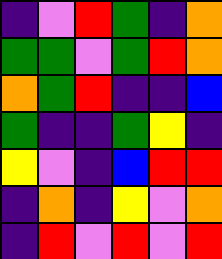[["indigo", "violet", "red", "green", "indigo", "orange"], ["green", "green", "violet", "green", "red", "orange"], ["orange", "green", "red", "indigo", "indigo", "blue"], ["green", "indigo", "indigo", "green", "yellow", "indigo"], ["yellow", "violet", "indigo", "blue", "red", "red"], ["indigo", "orange", "indigo", "yellow", "violet", "orange"], ["indigo", "red", "violet", "red", "violet", "red"]]